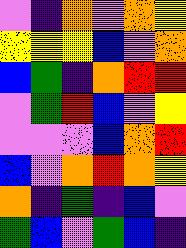[["violet", "indigo", "orange", "violet", "orange", "yellow"], ["yellow", "yellow", "yellow", "blue", "violet", "orange"], ["blue", "green", "indigo", "orange", "red", "red"], ["violet", "green", "red", "blue", "violet", "yellow"], ["violet", "violet", "violet", "blue", "orange", "red"], ["blue", "violet", "orange", "red", "orange", "yellow"], ["orange", "indigo", "green", "indigo", "blue", "violet"], ["green", "blue", "violet", "green", "blue", "indigo"]]